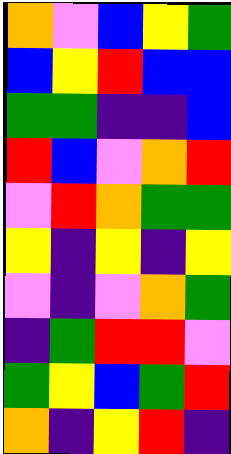[["orange", "violet", "blue", "yellow", "green"], ["blue", "yellow", "red", "blue", "blue"], ["green", "green", "indigo", "indigo", "blue"], ["red", "blue", "violet", "orange", "red"], ["violet", "red", "orange", "green", "green"], ["yellow", "indigo", "yellow", "indigo", "yellow"], ["violet", "indigo", "violet", "orange", "green"], ["indigo", "green", "red", "red", "violet"], ["green", "yellow", "blue", "green", "red"], ["orange", "indigo", "yellow", "red", "indigo"]]